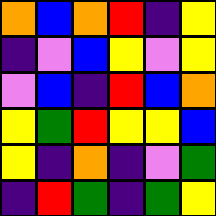[["orange", "blue", "orange", "red", "indigo", "yellow"], ["indigo", "violet", "blue", "yellow", "violet", "yellow"], ["violet", "blue", "indigo", "red", "blue", "orange"], ["yellow", "green", "red", "yellow", "yellow", "blue"], ["yellow", "indigo", "orange", "indigo", "violet", "green"], ["indigo", "red", "green", "indigo", "green", "yellow"]]